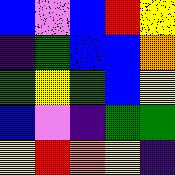[["blue", "violet", "blue", "red", "yellow"], ["indigo", "green", "blue", "blue", "orange"], ["green", "yellow", "green", "blue", "yellow"], ["blue", "violet", "indigo", "green", "green"], ["yellow", "red", "orange", "yellow", "indigo"]]